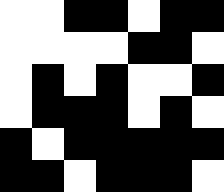[["white", "white", "black", "black", "white", "black", "black"], ["white", "white", "white", "white", "black", "black", "white"], ["white", "black", "white", "black", "white", "white", "black"], ["white", "black", "black", "black", "white", "black", "white"], ["black", "white", "black", "black", "black", "black", "black"], ["black", "black", "white", "black", "black", "black", "white"]]